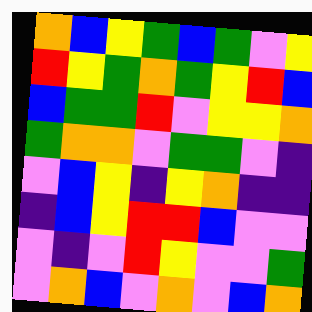[["orange", "blue", "yellow", "green", "blue", "green", "violet", "yellow"], ["red", "yellow", "green", "orange", "green", "yellow", "red", "blue"], ["blue", "green", "green", "red", "violet", "yellow", "yellow", "orange"], ["green", "orange", "orange", "violet", "green", "green", "violet", "indigo"], ["violet", "blue", "yellow", "indigo", "yellow", "orange", "indigo", "indigo"], ["indigo", "blue", "yellow", "red", "red", "blue", "violet", "violet"], ["violet", "indigo", "violet", "red", "yellow", "violet", "violet", "green"], ["violet", "orange", "blue", "violet", "orange", "violet", "blue", "orange"]]